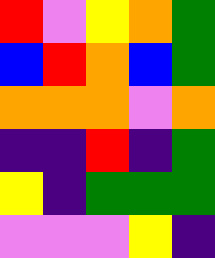[["red", "violet", "yellow", "orange", "green"], ["blue", "red", "orange", "blue", "green"], ["orange", "orange", "orange", "violet", "orange"], ["indigo", "indigo", "red", "indigo", "green"], ["yellow", "indigo", "green", "green", "green"], ["violet", "violet", "violet", "yellow", "indigo"]]